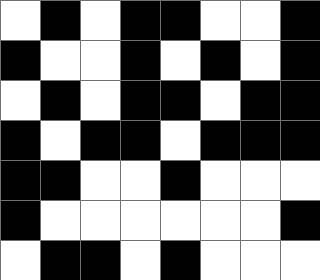[["white", "black", "white", "black", "black", "white", "white", "black"], ["black", "white", "white", "black", "white", "black", "white", "black"], ["white", "black", "white", "black", "black", "white", "black", "black"], ["black", "white", "black", "black", "white", "black", "black", "black"], ["black", "black", "white", "white", "black", "white", "white", "white"], ["black", "white", "white", "white", "white", "white", "white", "black"], ["white", "black", "black", "white", "black", "white", "white", "white"]]